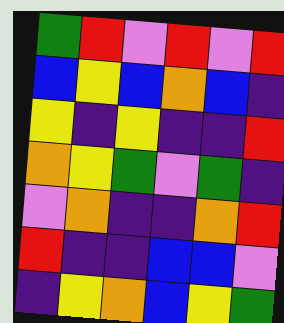[["green", "red", "violet", "red", "violet", "red"], ["blue", "yellow", "blue", "orange", "blue", "indigo"], ["yellow", "indigo", "yellow", "indigo", "indigo", "red"], ["orange", "yellow", "green", "violet", "green", "indigo"], ["violet", "orange", "indigo", "indigo", "orange", "red"], ["red", "indigo", "indigo", "blue", "blue", "violet"], ["indigo", "yellow", "orange", "blue", "yellow", "green"]]